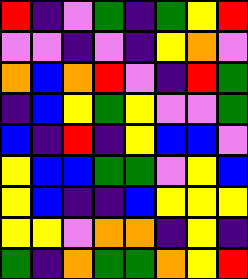[["red", "indigo", "violet", "green", "indigo", "green", "yellow", "red"], ["violet", "violet", "indigo", "violet", "indigo", "yellow", "orange", "violet"], ["orange", "blue", "orange", "red", "violet", "indigo", "red", "green"], ["indigo", "blue", "yellow", "green", "yellow", "violet", "violet", "green"], ["blue", "indigo", "red", "indigo", "yellow", "blue", "blue", "violet"], ["yellow", "blue", "blue", "green", "green", "violet", "yellow", "blue"], ["yellow", "blue", "indigo", "indigo", "blue", "yellow", "yellow", "yellow"], ["yellow", "yellow", "violet", "orange", "orange", "indigo", "yellow", "indigo"], ["green", "indigo", "orange", "green", "green", "orange", "yellow", "red"]]